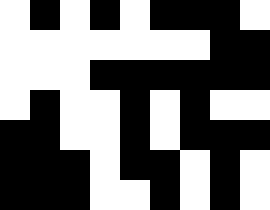[["white", "black", "white", "black", "white", "black", "black", "black", "white"], ["white", "white", "white", "white", "white", "white", "white", "black", "black"], ["white", "white", "white", "black", "black", "black", "black", "black", "black"], ["white", "black", "white", "white", "black", "white", "black", "white", "white"], ["black", "black", "white", "white", "black", "white", "black", "black", "black"], ["black", "black", "black", "white", "black", "black", "white", "black", "white"], ["black", "black", "black", "white", "white", "black", "white", "black", "white"]]